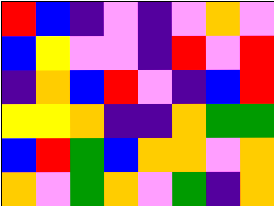[["red", "blue", "indigo", "violet", "indigo", "violet", "orange", "violet"], ["blue", "yellow", "violet", "violet", "indigo", "red", "violet", "red"], ["indigo", "orange", "blue", "red", "violet", "indigo", "blue", "red"], ["yellow", "yellow", "orange", "indigo", "indigo", "orange", "green", "green"], ["blue", "red", "green", "blue", "orange", "orange", "violet", "orange"], ["orange", "violet", "green", "orange", "violet", "green", "indigo", "orange"]]